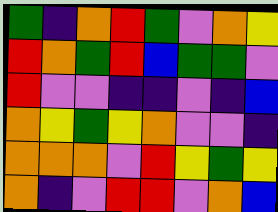[["green", "indigo", "orange", "red", "green", "violet", "orange", "yellow"], ["red", "orange", "green", "red", "blue", "green", "green", "violet"], ["red", "violet", "violet", "indigo", "indigo", "violet", "indigo", "blue"], ["orange", "yellow", "green", "yellow", "orange", "violet", "violet", "indigo"], ["orange", "orange", "orange", "violet", "red", "yellow", "green", "yellow"], ["orange", "indigo", "violet", "red", "red", "violet", "orange", "blue"]]